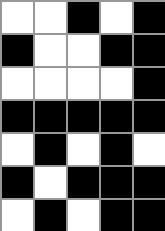[["white", "white", "black", "white", "black"], ["black", "white", "white", "black", "black"], ["white", "white", "white", "white", "black"], ["black", "black", "black", "black", "black"], ["white", "black", "white", "black", "white"], ["black", "white", "black", "black", "black"], ["white", "black", "white", "black", "black"]]